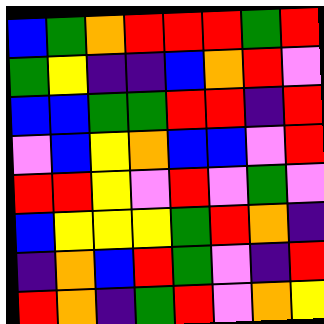[["blue", "green", "orange", "red", "red", "red", "green", "red"], ["green", "yellow", "indigo", "indigo", "blue", "orange", "red", "violet"], ["blue", "blue", "green", "green", "red", "red", "indigo", "red"], ["violet", "blue", "yellow", "orange", "blue", "blue", "violet", "red"], ["red", "red", "yellow", "violet", "red", "violet", "green", "violet"], ["blue", "yellow", "yellow", "yellow", "green", "red", "orange", "indigo"], ["indigo", "orange", "blue", "red", "green", "violet", "indigo", "red"], ["red", "orange", "indigo", "green", "red", "violet", "orange", "yellow"]]